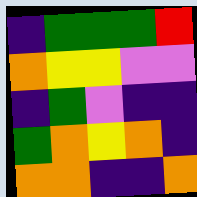[["indigo", "green", "green", "green", "red"], ["orange", "yellow", "yellow", "violet", "violet"], ["indigo", "green", "violet", "indigo", "indigo"], ["green", "orange", "yellow", "orange", "indigo"], ["orange", "orange", "indigo", "indigo", "orange"]]